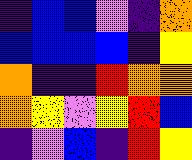[["indigo", "blue", "blue", "violet", "indigo", "orange"], ["blue", "blue", "blue", "blue", "indigo", "yellow"], ["orange", "indigo", "indigo", "red", "orange", "orange"], ["orange", "yellow", "violet", "yellow", "red", "blue"], ["indigo", "violet", "blue", "indigo", "red", "yellow"]]